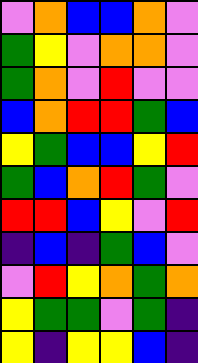[["violet", "orange", "blue", "blue", "orange", "violet"], ["green", "yellow", "violet", "orange", "orange", "violet"], ["green", "orange", "violet", "red", "violet", "violet"], ["blue", "orange", "red", "red", "green", "blue"], ["yellow", "green", "blue", "blue", "yellow", "red"], ["green", "blue", "orange", "red", "green", "violet"], ["red", "red", "blue", "yellow", "violet", "red"], ["indigo", "blue", "indigo", "green", "blue", "violet"], ["violet", "red", "yellow", "orange", "green", "orange"], ["yellow", "green", "green", "violet", "green", "indigo"], ["yellow", "indigo", "yellow", "yellow", "blue", "indigo"]]